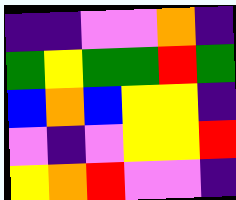[["indigo", "indigo", "violet", "violet", "orange", "indigo"], ["green", "yellow", "green", "green", "red", "green"], ["blue", "orange", "blue", "yellow", "yellow", "indigo"], ["violet", "indigo", "violet", "yellow", "yellow", "red"], ["yellow", "orange", "red", "violet", "violet", "indigo"]]